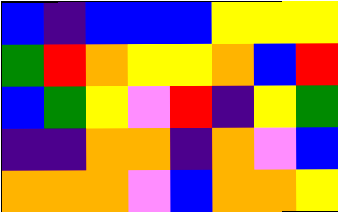[["blue", "indigo", "blue", "blue", "blue", "yellow", "yellow", "yellow"], ["green", "red", "orange", "yellow", "yellow", "orange", "blue", "red"], ["blue", "green", "yellow", "violet", "red", "indigo", "yellow", "green"], ["indigo", "indigo", "orange", "orange", "indigo", "orange", "violet", "blue"], ["orange", "orange", "orange", "violet", "blue", "orange", "orange", "yellow"]]